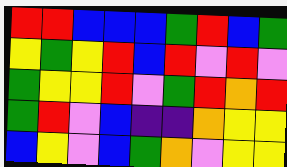[["red", "red", "blue", "blue", "blue", "green", "red", "blue", "green"], ["yellow", "green", "yellow", "red", "blue", "red", "violet", "red", "violet"], ["green", "yellow", "yellow", "red", "violet", "green", "red", "orange", "red"], ["green", "red", "violet", "blue", "indigo", "indigo", "orange", "yellow", "yellow"], ["blue", "yellow", "violet", "blue", "green", "orange", "violet", "yellow", "yellow"]]